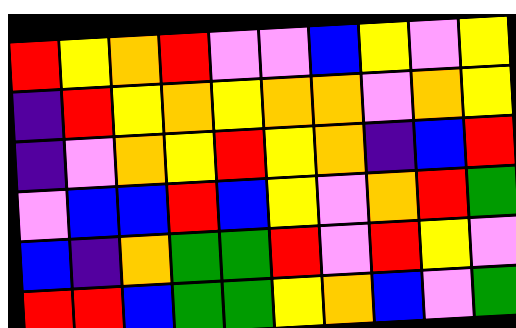[["red", "yellow", "orange", "red", "violet", "violet", "blue", "yellow", "violet", "yellow"], ["indigo", "red", "yellow", "orange", "yellow", "orange", "orange", "violet", "orange", "yellow"], ["indigo", "violet", "orange", "yellow", "red", "yellow", "orange", "indigo", "blue", "red"], ["violet", "blue", "blue", "red", "blue", "yellow", "violet", "orange", "red", "green"], ["blue", "indigo", "orange", "green", "green", "red", "violet", "red", "yellow", "violet"], ["red", "red", "blue", "green", "green", "yellow", "orange", "blue", "violet", "green"]]